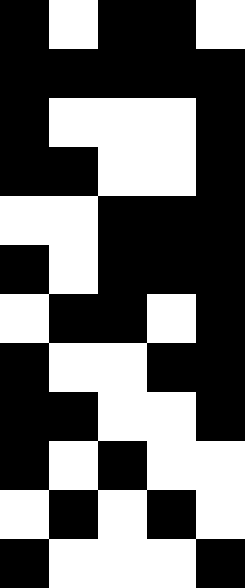[["black", "white", "black", "black", "white"], ["black", "black", "black", "black", "black"], ["black", "white", "white", "white", "black"], ["black", "black", "white", "white", "black"], ["white", "white", "black", "black", "black"], ["black", "white", "black", "black", "black"], ["white", "black", "black", "white", "black"], ["black", "white", "white", "black", "black"], ["black", "black", "white", "white", "black"], ["black", "white", "black", "white", "white"], ["white", "black", "white", "black", "white"], ["black", "white", "white", "white", "black"]]